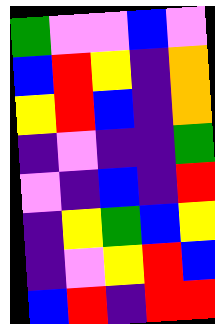[["green", "violet", "violet", "blue", "violet"], ["blue", "red", "yellow", "indigo", "orange"], ["yellow", "red", "blue", "indigo", "orange"], ["indigo", "violet", "indigo", "indigo", "green"], ["violet", "indigo", "blue", "indigo", "red"], ["indigo", "yellow", "green", "blue", "yellow"], ["indigo", "violet", "yellow", "red", "blue"], ["blue", "red", "indigo", "red", "red"]]